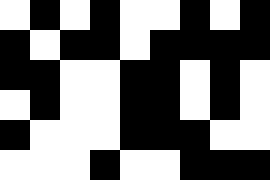[["white", "black", "white", "black", "white", "white", "black", "white", "black"], ["black", "white", "black", "black", "white", "black", "black", "black", "black"], ["black", "black", "white", "white", "black", "black", "white", "black", "white"], ["white", "black", "white", "white", "black", "black", "white", "black", "white"], ["black", "white", "white", "white", "black", "black", "black", "white", "white"], ["white", "white", "white", "black", "white", "white", "black", "black", "black"]]